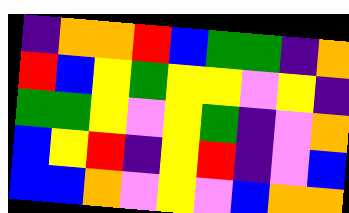[["indigo", "orange", "orange", "red", "blue", "green", "green", "indigo", "orange"], ["red", "blue", "yellow", "green", "yellow", "yellow", "violet", "yellow", "indigo"], ["green", "green", "yellow", "violet", "yellow", "green", "indigo", "violet", "orange"], ["blue", "yellow", "red", "indigo", "yellow", "red", "indigo", "violet", "blue"], ["blue", "blue", "orange", "violet", "yellow", "violet", "blue", "orange", "orange"]]